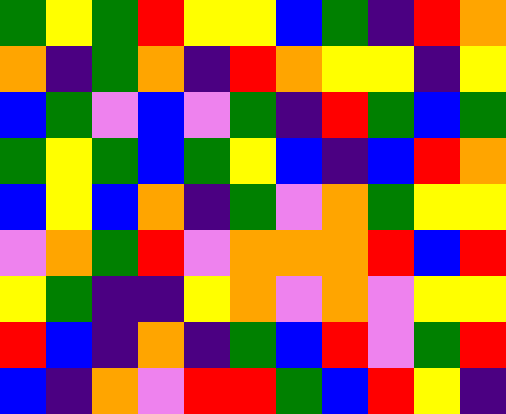[["green", "yellow", "green", "red", "yellow", "yellow", "blue", "green", "indigo", "red", "orange"], ["orange", "indigo", "green", "orange", "indigo", "red", "orange", "yellow", "yellow", "indigo", "yellow"], ["blue", "green", "violet", "blue", "violet", "green", "indigo", "red", "green", "blue", "green"], ["green", "yellow", "green", "blue", "green", "yellow", "blue", "indigo", "blue", "red", "orange"], ["blue", "yellow", "blue", "orange", "indigo", "green", "violet", "orange", "green", "yellow", "yellow"], ["violet", "orange", "green", "red", "violet", "orange", "orange", "orange", "red", "blue", "red"], ["yellow", "green", "indigo", "indigo", "yellow", "orange", "violet", "orange", "violet", "yellow", "yellow"], ["red", "blue", "indigo", "orange", "indigo", "green", "blue", "red", "violet", "green", "red"], ["blue", "indigo", "orange", "violet", "red", "red", "green", "blue", "red", "yellow", "indigo"]]